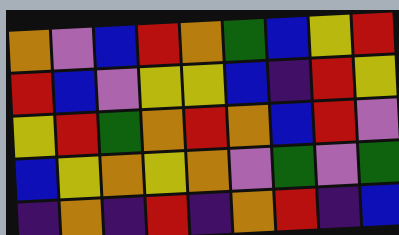[["orange", "violet", "blue", "red", "orange", "green", "blue", "yellow", "red"], ["red", "blue", "violet", "yellow", "yellow", "blue", "indigo", "red", "yellow"], ["yellow", "red", "green", "orange", "red", "orange", "blue", "red", "violet"], ["blue", "yellow", "orange", "yellow", "orange", "violet", "green", "violet", "green"], ["indigo", "orange", "indigo", "red", "indigo", "orange", "red", "indigo", "blue"]]